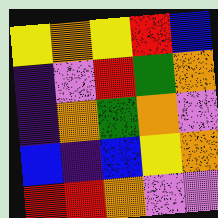[["yellow", "orange", "yellow", "red", "blue"], ["indigo", "violet", "red", "green", "orange"], ["indigo", "orange", "green", "orange", "violet"], ["blue", "indigo", "blue", "yellow", "orange"], ["red", "red", "orange", "violet", "violet"]]